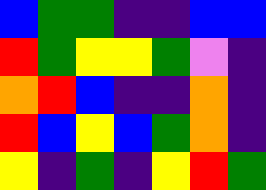[["blue", "green", "green", "indigo", "indigo", "blue", "blue"], ["red", "green", "yellow", "yellow", "green", "violet", "indigo"], ["orange", "red", "blue", "indigo", "indigo", "orange", "indigo"], ["red", "blue", "yellow", "blue", "green", "orange", "indigo"], ["yellow", "indigo", "green", "indigo", "yellow", "red", "green"]]